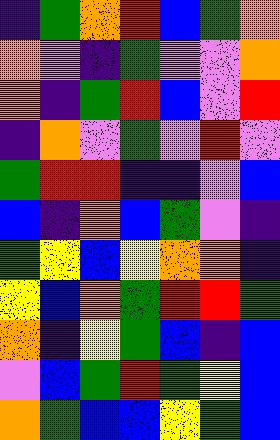[["indigo", "green", "orange", "red", "blue", "green", "orange"], ["orange", "violet", "indigo", "green", "violet", "violet", "orange"], ["orange", "indigo", "green", "red", "blue", "violet", "red"], ["indigo", "orange", "violet", "green", "violet", "red", "violet"], ["green", "red", "red", "indigo", "indigo", "violet", "blue"], ["blue", "indigo", "orange", "blue", "green", "violet", "indigo"], ["green", "yellow", "blue", "yellow", "orange", "orange", "indigo"], ["yellow", "blue", "orange", "green", "red", "red", "green"], ["orange", "indigo", "yellow", "green", "blue", "indigo", "blue"], ["violet", "blue", "green", "red", "green", "yellow", "blue"], ["orange", "green", "blue", "blue", "yellow", "green", "blue"]]